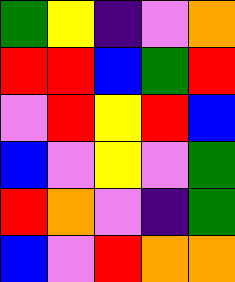[["green", "yellow", "indigo", "violet", "orange"], ["red", "red", "blue", "green", "red"], ["violet", "red", "yellow", "red", "blue"], ["blue", "violet", "yellow", "violet", "green"], ["red", "orange", "violet", "indigo", "green"], ["blue", "violet", "red", "orange", "orange"]]